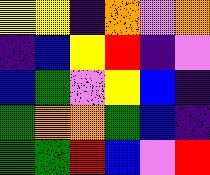[["yellow", "yellow", "indigo", "orange", "violet", "orange"], ["indigo", "blue", "yellow", "red", "indigo", "violet"], ["blue", "green", "violet", "yellow", "blue", "indigo"], ["green", "orange", "orange", "green", "blue", "indigo"], ["green", "green", "red", "blue", "violet", "red"]]